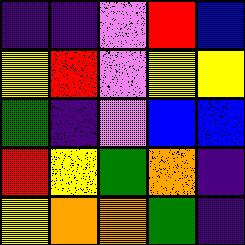[["indigo", "indigo", "violet", "red", "blue"], ["yellow", "red", "violet", "yellow", "yellow"], ["green", "indigo", "violet", "blue", "blue"], ["red", "yellow", "green", "orange", "indigo"], ["yellow", "orange", "orange", "green", "indigo"]]